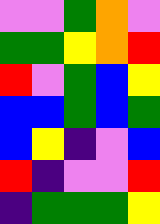[["violet", "violet", "green", "orange", "violet"], ["green", "green", "yellow", "orange", "red"], ["red", "violet", "green", "blue", "yellow"], ["blue", "blue", "green", "blue", "green"], ["blue", "yellow", "indigo", "violet", "blue"], ["red", "indigo", "violet", "violet", "red"], ["indigo", "green", "green", "green", "yellow"]]